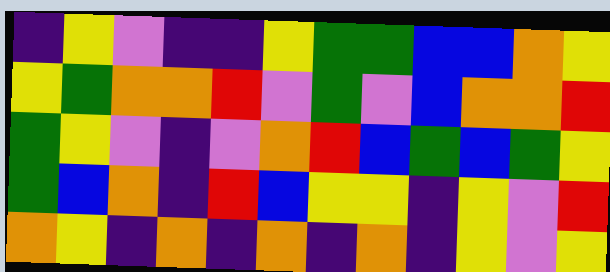[["indigo", "yellow", "violet", "indigo", "indigo", "yellow", "green", "green", "blue", "blue", "orange", "yellow"], ["yellow", "green", "orange", "orange", "red", "violet", "green", "violet", "blue", "orange", "orange", "red"], ["green", "yellow", "violet", "indigo", "violet", "orange", "red", "blue", "green", "blue", "green", "yellow"], ["green", "blue", "orange", "indigo", "red", "blue", "yellow", "yellow", "indigo", "yellow", "violet", "red"], ["orange", "yellow", "indigo", "orange", "indigo", "orange", "indigo", "orange", "indigo", "yellow", "violet", "yellow"]]